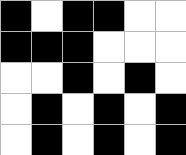[["black", "white", "black", "black", "white", "white"], ["black", "black", "black", "white", "white", "white"], ["white", "white", "black", "white", "black", "white"], ["white", "black", "white", "black", "white", "black"], ["white", "black", "white", "black", "white", "black"]]